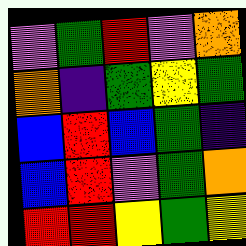[["violet", "green", "red", "violet", "orange"], ["orange", "indigo", "green", "yellow", "green"], ["blue", "red", "blue", "green", "indigo"], ["blue", "red", "violet", "green", "orange"], ["red", "red", "yellow", "green", "yellow"]]